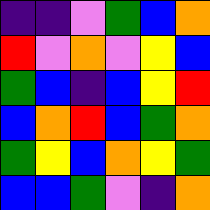[["indigo", "indigo", "violet", "green", "blue", "orange"], ["red", "violet", "orange", "violet", "yellow", "blue"], ["green", "blue", "indigo", "blue", "yellow", "red"], ["blue", "orange", "red", "blue", "green", "orange"], ["green", "yellow", "blue", "orange", "yellow", "green"], ["blue", "blue", "green", "violet", "indigo", "orange"]]